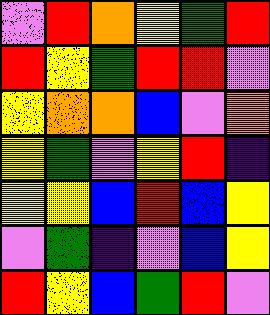[["violet", "red", "orange", "yellow", "green", "red"], ["red", "yellow", "green", "red", "red", "violet"], ["yellow", "orange", "orange", "blue", "violet", "orange"], ["yellow", "green", "violet", "yellow", "red", "indigo"], ["yellow", "yellow", "blue", "red", "blue", "yellow"], ["violet", "green", "indigo", "violet", "blue", "yellow"], ["red", "yellow", "blue", "green", "red", "violet"]]